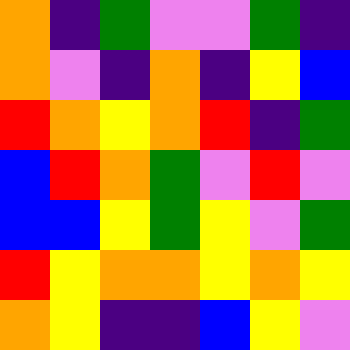[["orange", "indigo", "green", "violet", "violet", "green", "indigo"], ["orange", "violet", "indigo", "orange", "indigo", "yellow", "blue"], ["red", "orange", "yellow", "orange", "red", "indigo", "green"], ["blue", "red", "orange", "green", "violet", "red", "violet"], ["blue", "blue", "yellow", "green", "yellow", "violet", "green"], ["red", "yellow", "orange", "orange", "yellow", "orange", "yellow"], ["orange", "yellow", "indigo", "indigo", "blue", "yellow", "violet"]]